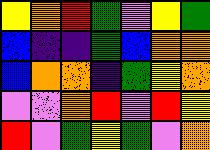[["yellow", "orange", "red", "green", "violet", "yellow", "green"], ["blue", "indigo", "indigo", "green", "blue", "orange", "orange"], ["blue", "orange", "orange", "indigo", "green", "yellow", "orange"], ["violet", "violet", "orange", "red", "violet", "red", "yellow"], ["red", "violet", "green", "yellow", "green", "violet", "orange"]]